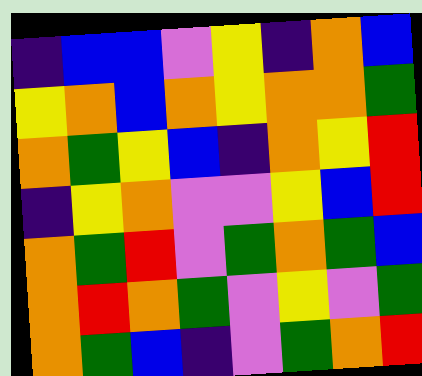[["indigo", "blue", "blue", "violet", "yellow", "indigo", "orange", "blue"], ["yellow", "orange", "blue", "orange", "yellow", "orange", "orange", "green"], ["orange", "green", "yellow", "blue", "indigo", "orange", "yellow", "red"], ["indigo", "yellow", "orange", "violet", "violet", "yellow", "blue", "red"], ["orange", "green", "red", "violet", "green", "orange", "green", "blue"], ["orange", "red", "orange", "green", "violet", "yellow", "violet", "green"], ["orange", "green", "blue", "indigo", "violet", "green", "orange", "red"]]